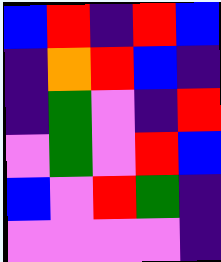[["blue", "red", "indigo", "red", "blue"], ["indigo", "orange", "red", "blue", "indigo"], ["indigo", "green", "violet", "indigo", "red"], ["violet", "green", "violet", "red", "blue"], ["blue", "violet", "red", "green", "indigo"], ["violet", "violet", "violet", "violet", "indigo"]]